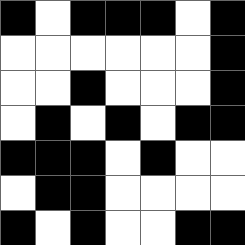[["black", "white", "black", "black", "black", "white", "black"], ["white", "white", "white", "white", "white", "white", "black"], ["white", "white", "black", "white", "white", "white", "black"], ["white", "black", "white", "black", "white", "black", "black"], ["black", "black", "black", "white", "black", "white", "white"], ["white", "black", "black", "white", "white", "white", "white"], ["black", "white", "black", "white", "white", "black", "black"]]